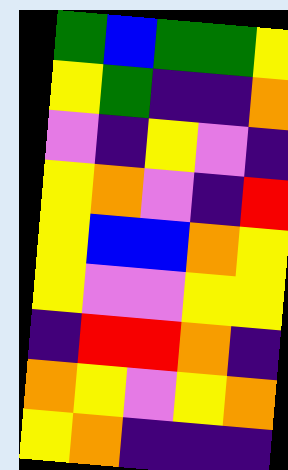[["green", "blue", "green", "green", "yellow"], ["yellow", "green", "indigo", "indigo", "orange"], ["violet", "indigo", "yellow", "violet", "indigo"], ["yellow", "orange", "violet", "indigo", "red"], ["yellow", "blue", "blue", "orange", "yellow"], ["yellow", "violet", "violet", "yellow", "yellow"], ["indigo", "red", "red", "orange", "indigo"], ["orange", "yellow", "violet", "yellow", "orange"], ["yellow", "orange", "indigo", "indigo", "indigo"]]